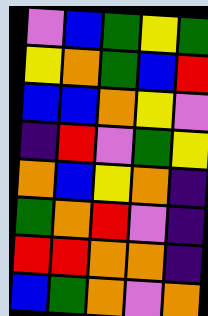[["violet", "blue", "green", "yellow", "green"], ["yellow", "orange", "green", "blue", "red"], ["blue", "blue", "orange", "yellow", "violet"], ["indigo", "red", "violet", "green", "yellow"], ["orange", "blue", "yellow", "orange", "indigo"], ["green", "orange", "red", "violet", "indigo"], ["red", "red", "orange", "orange", "indigo"], ["blue", "green", "orange", "violet", "orange"]]